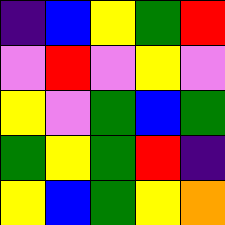[["indigo", "blue", "yellow", "green", "red"], ["violet", "red", "violet", "yellow", "violet"], ["yellow", "violet", "green", "blue", "green"], ["green", "yellow", "green", "red", "indigo"], ["yellow", "blue", "green", "yellow", "orange"]]